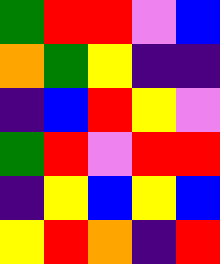[["green", "red", "red", "violet", "blue"], ["orange", "green", "yellow", "indigo", "indigo"], ["indigo", "blue", "red", "yellow", "violet"], ["green", "red", "violet", "red", "red"], ["indigo", "yellow", "blue", "yellow", "blue"], ["yellow", "red", "orange", "indigo", "red"]]